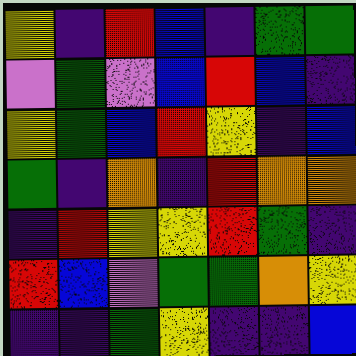[["yellow", "indigo", "red", "blue", "indigo", "green", "green"], ["violet", "green", "violet", "blue", "red", "blue", "indigo"], ["yellow", "green", "blue", "red", "yellow", "indigo", "blue"], ["green", "indigo", "orange", "indigo", "red", "orange", "orange"], ["indigo", "red", "yellow", "yellow", "red", "green", "indigo"], ["red", "blue", "violet", "green", "green", "orange", "yellow"], ["indigo", "indigo", "green", "yellow", "indigo", "indigo", "blue"]]